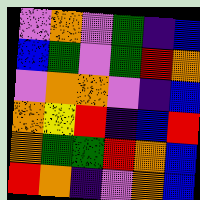[["violet", "orange", "violet", "green", "indigo", "blue"], ["blue", "green", "violet", "green", "red", "orange"], ["violet", "orange", "orange", "violet", "indigo", "blue"], ["orange", "yellow", "red", "indigo", "blue", "red"], ["orange", "green", "green", "red", "orange", "blue"], ["red", "orange", "indigo", "violet", "orange", "blue"]]